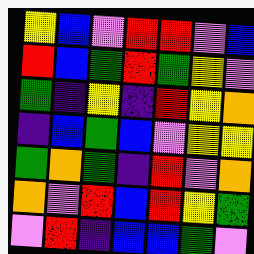[["yellow", "blue", "violet", "red", "red", "violet", "blue"], ["red", "blue", "green", "red", "green", "yellow", "violet"], ["green", "indigo", "yellow", "indigo", "red", "yellow", "orange"], ["indigo", "blue", "green", "blue", "violet", "yellow", "yellow"], ["green", "orange", "green", "indigo", "red", "violet", "orange"], ["orange", "violet", "red", "blue", "red", "yellow", "green"], ["violet", "red", "indigo", "blue", "blue", "green", "violet"]]